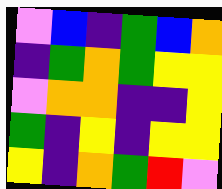[["violet", "blue", "indigo", "green", "blue", "orange"], ["indigo", "green", "orange", "green", "yellow", "yellow"], ["violet", "orange", "orange", "indigo", "indigo", "yellow"], ["green", "indigo", "yellow", "indigo", "yellow", "yellow"], ["yellow", "indigo", "orange", "green", "red", "violet"]]